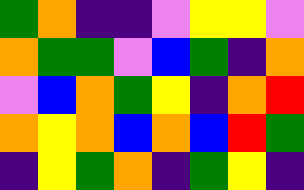[["green", "orange", "indigo", "indigo", "violet", "yellow", "yellow", "violet"], ["orange", "green", "green", "violet", "blue", "green", "indigo", "orange"], ["violet", "blue", "orange", "green", "yellow", "indigo", "orange", "red"], ["orange", "yellow", "orange", "blue", "orange", "blue", "red", "green"], ["indigo", "yellow", "green", "orange", "indigo", "green", "yellow", "indigo"]]